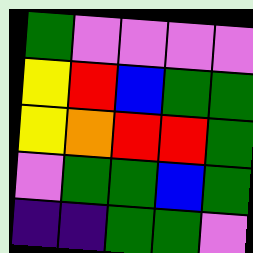[["green", "violet", "violet", "violet", "violet"], ["yellow", "red", "blue", "green", "green"], ["yellow", "orange", "red", "red", "green"], ["violet", "green", "green", "blue", "green"], ["indigo", "indigo", "green", "green", "violet"]]